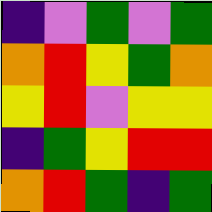[["indigo", "violet", "green", "violet", "green"], ["orange", "red", "yellow", "green", "orange"], ["yellow", "red", "violet", "yellow", "yellow"], ["indigo", "green", "yellow", "red", "red"], ["orange", "red", "green", "indigo", "green"]]